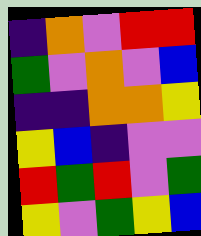[["indigo", "orange", "violet", "red", "red"], ["green", "violet", "orange", "violet", "blue"], ["indigo", "indigo", "orange", "orange", "yellow"], ["yellow", "blue", "indigo", "violet", "violet"], ["red", "green", "red", "violet", "green"], ["yellow", "violet", "green", "yellow", "blue"]]